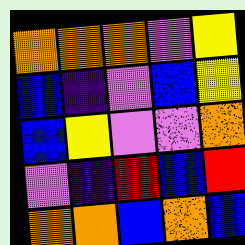[["orange", "orange", "orange", "violet", "yellow"], ["blue", "indigo", "violet", "blue", "yellow"], ["blue", "yellow", "violet", "violet", "orange"], ["violet", "indigo", "red", "blue", "red"], ["orange", "orange", "blue", "orange", "blue"]]